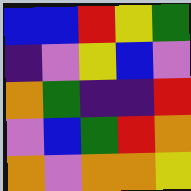[["blue", "blue", "red", "yellow", "green"], ["indigo", "violet", "yellow", "blue", "violet"], ["orange", "green", "indigo", "indigo", "red"], ["violet", "blue", "green", "red", "orange"], ["orange", "violet", "orange", "orange", "yellow"]]